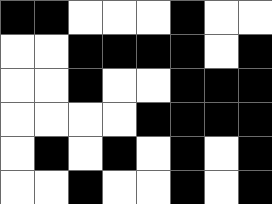[["black", "black", "white", "white", "white", "black", "white", "white"], ["white", "white", "black", "black", "black", "black", "white", "black"], ["white", "white", "black", "white", "white", "black", "black", "black"], ["white", "white", "white", "white", "black", "black", "black", "black"], ["white", "black", "white", "black", "white", "black", "white", "black"], ["white", "white", "black", "white", "white", "black", "white", "black"]]